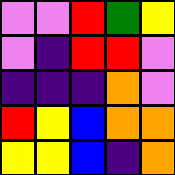[["violet", "violet", "red", "green", "yellow"], ["violet", "indigo", "red", "red", "violet"], ["indigo", "indigo", "indigo", "orange", "violet"], ["red", "yellow", "blue", "orange", "orange"], ["yellow", "yellow", "blue", "indigo", "orange"]]